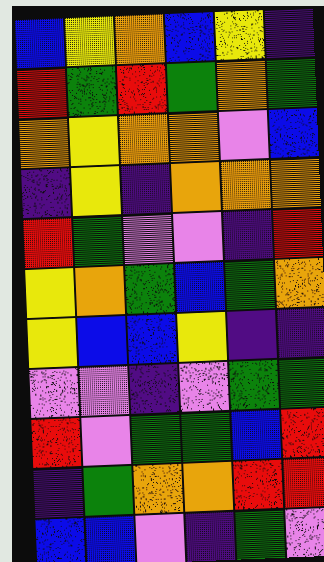[["blue", "yellow", "orange", "blue", "yellow", "indigo"], ["red", "green", "red", "green", "orange", "green"], ["orange", "yellow", "orange", "orange", "violet", "blue"], ["indigo", "yellow", "indigo", "orange", "orange", "orange"], ["red", "green", "violet", "violet", "indigo", "red"], ["yellow", "orange", "green", "blue", "green", "orange"], ["yellow", "blue", "blue", "yellow", "indigo", "indigo"], ["violet", "violet", "indigo", "violet", "green", "green"], ["red", "violet", "green", "green", "blue", "red"], ["indigo", "green", "orange", "orange", "red", "red"], ["blue", "blue", "violet", "indigo", "green", "violet"]]